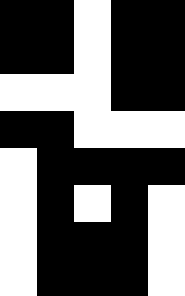[["black", "black", "white", "black", "black"], ["black", "black", "white", "black", "black"], ["white", "white", "white", "black", "black"], ["black", "black", "white", "white", "white"], ["white", "black", "black", "black", "black"], ["white", "black", "white", "black", "white"], ["white", "black", "black", "black", "white"], ["white", "black", "black", "black", "white"]]